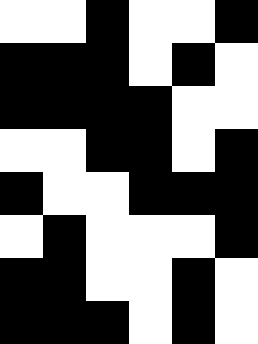[["white", "white", "black", "white", "white", "black"], ["black", "black", "black", "white", "black", "white"], ["black", "black", "black", "black", "white", "white"], ["white", "white", "black", "black", "white", "black"], ["black", "white", "white", "black", "black", "black"], ["white", "black", "white", "white", "white", "black"], ["black", "black", "white", "white", "black", "white"], ["black", "black", "black", "white", "black", "white"]]